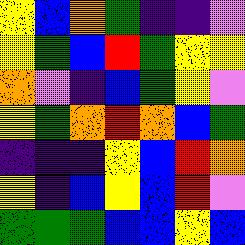[["yellow", "blue", "orange", "green", "indigo", "indigo", "violet"], ["yellow", "green", "blue", "red", "green", "yellow", "yellow"], ["orange", "violet", "indigo", "blue", "green", "yellow", "violet"], ["yellow", "green", "orange", "red", "orange", "blue", "green"], ["indigo", "indigo", "indigo", "yellow", "blue", "red", "orange"], ["yellow", "indigo", "blue", "yellow", "blue", "red", "violet"], ["green", "green", "green", "blue", "blue", "yellow", "blue"]]